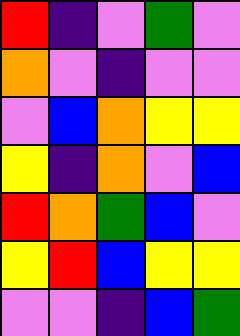[["red", "indigo", "violet", "green", "violet"], ["orange", "violet", "indigo", "violet", "violet"], ["violet", "blue", "orange", "yellow", "yellow"], ["yellow", "indigo", "orange", "violet", "blue"], ["red", "orange", "green", "blue", "violet"], ["yellow", "red", "blue", "yellow", "yellow"], ["violet", "violet", "indigo", "blue", "green"]]